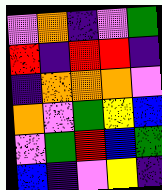[["violet", "orange", "indigo", "violet", "green"], ["red", "indigo", "red", "red", "indigo"], ["indigo", "orange", "orange", "orange", "violet"], ["orange", "violet", "green", "yellow", "blue"], ["violet", "green", "red", "blue", "green"], ["blue", "indigo", "violet", "yellow", "indigo"]]